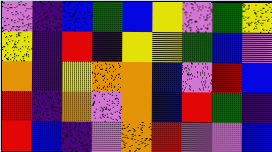[["violet", "indigo", "blue", "green", "blue", "yellow", "violet", "green", "yellow"], ["yellow", "indigo", "red", "indigo", "yellow", "yellow", "green", "blue", "violet"], ["orange", "indigo", "yellow", "orange", "orange", "blue", "violet", "red", "blue"], ["red", "indigo", "orange", "violet", "orange", "blue", "red", "green", "indigo"], ["red", "blue", "indigo", "violet", "orange", "red", "violet", "violet", "blue"]]